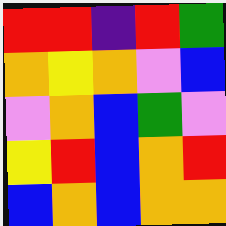[["red", "red", "indigo", "red", "green"], ["orange", "yellow", "orange", "violet", "blue"], ["violet", "orange", "blue", "green", "violet"], ["yellow", "red", "blue", "orange", "red"], ["blue", "orange", "blue", "orange", "orange"]]